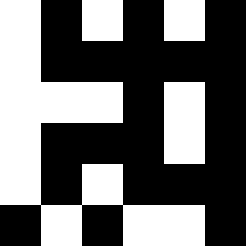[["white", "black", "white", "black", "white", "black"], ["white", "black", "black", "black", "black", "black"], ["white", "white", "white", "black", "white", "black"], ["white", "black", "black", "black", "white", "black"], ["white", "black", "white", "black", "black", "black"], ["black", "white", "black", "white", "white", "black"]]